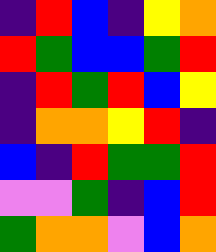[["indigo", "red", "blue", "indigo", "yellow", "orange"], ["red", "green", "blue", "blue", "green", "red"], ["indigo", "red", "green", "red", "blue", "yellow"], ["indigo", "orange", "orange", "yellow", "red", "indigo"], ["blue", "indigo", "red", "green", "green", "red"], ["violet", "violet", "green", "indigo", "blue", "red"], ["green", "orange", "orange", "violet", "blue", "orange"]]